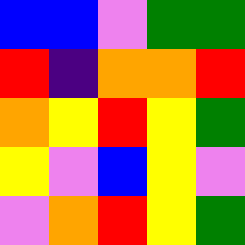[["blue", "blue", "violet", "green", "green"], ["red", "indigo", "orange", "orange", "red"], ["orange", "yellow", "red", "yellow", "green"], ["yellow", "violet", "blue", "yellow", "violet"], ["violet", "orange", "red", "yellow", "green"]]